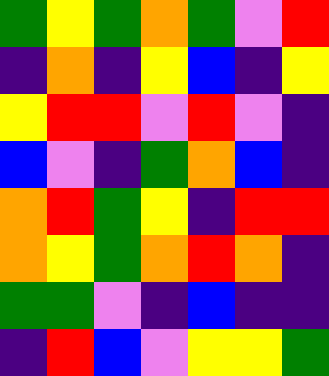[["green", "yellow", "green", "orange", "green", "violet", "red"], ["indigo", "orange", "indigo", "yellow", "blue", "indigo", "yellow"], ["yellow", "red", "red", "violet", "red", "violet", "indigo"], ["blue", "violet", "indigo", "green", "orange", "blue", "indigo"], ["orange", "red", "green", "yellow", "indigo", "red", "red"], ["orange", "yellow", "green", "orange", "red", "orange", "indigo"], ["green", "green", "violet", "indigo", "blue", "indigo", "indigo"], ["indigo", "red", "blue", "violet", "yellow", "yellow", "green"]]